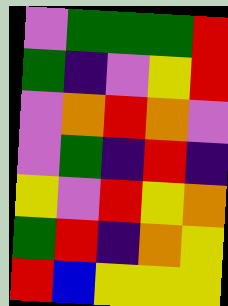[["violet", "green", "green", "green", "red"], ["green", "indigo", "violet", "yellow", "red"], ["violet", "orange", "red", "orange", "violet"], ["violet", "green", "indigo", "red", "indigo"], ["yellow", "violet", "red", "yellow", "orange"], ["green", "red", "indigo", "orange", "yellow"], ["red", "blue", "yellow", "yellow", "yellow"]]